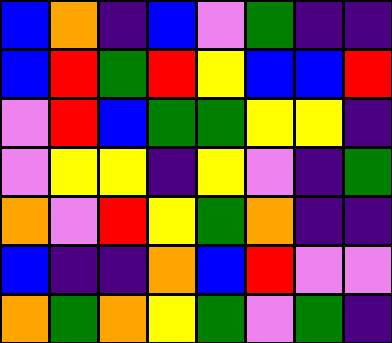[["blue", "orange", "indigo", "blue", "violet", "green", "indigo", "indigo"], ["blue", "red", "green", "red", "yellow", "blue", "blue", "red"], ["violet", "red", "blue", "green", "green", "yellow", "yellow", "indigo"], ["violet", "yellow", "yellow", "indigo", "yellow", "violet", "indigo", "green"], ["orange", "violet", "red", "yellow", "green", "orange", "indigo", "indigo"], ["blue", "indigo", "indigo", "orange", "blue", "red", "violet", "violet"], ["orange", "green", "orange", "yellow", "green", "violet", "green", "indigo"]]